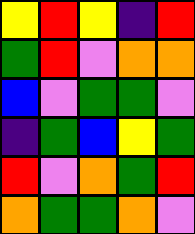[["yellow", "red", "yellow", "indigo", "red"], ["green", "red", "violet", "orange", "orange"], ["blue", "violet", "green", "green", "violet"], ["indigo", "green", "blue", "yellow", "green"], ["red", "violet", "orange", "green", "red"], ["orange", "green", "green", "orange", "violet"]]